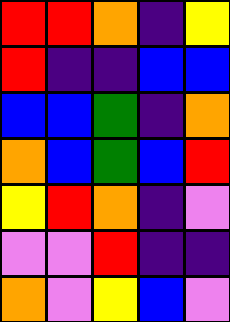[["red", "red", "orange", "indigo", "yellow"], ["red", "indigo", "indigo", "blue", "blue"], ["blue", "blue", "green", "indigo", "orange"], ["orange", "blue", "green", "blue", "red"], ["yellow", "red", "orange", "indigo", "violet"], ["violet", "violet", "red", "indigo", "indigo"], ["orange", "violet", "yellow", "blue", "violet"]]